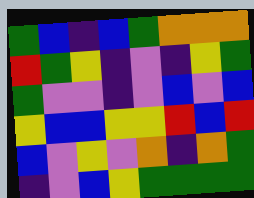[["green", "blue", "indigo", "blue", "green", "orange", "orange", "orange"], ["red", "green", "yellow", "indigo", "violet", "indigo", "yellow", "green"], ["green", "violet", "violet", "indigo", "violet", "blue", "violet", "blue"], ["yellow", "blue", "blue", "yellow", "yellow", "red", "blue", "red"], ["blue", "violet", "yellow", "violet", "orange", "indigo", "orange", "green"], ["indigo", "violet", "blue", "yellow", "green", "green", "green", "green"]]